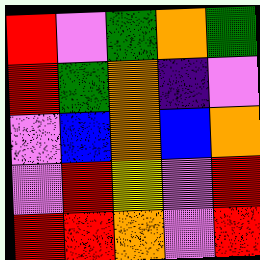[["red", "violet", "green", "orange", "green"], ["red", "green", "orange", "indigo", "violet"], ["violet", "blue", "orange", "blue", "orange"], ["violet", "red", "yellow", "violet", "red"], ["red", "red", "orange", "violet", "red"]]